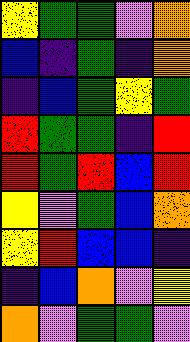[["yellow", "green", "green", "violet", "orange"], ["blue", "indigo", "green", "indigo", "orange"], ["indigo", "blue", "green", "yellow", "green"], ["red", "green", "green", "indigo", "red"], ["red", "green", "red", "blue", "red"], ["yellow", "violet", "green", "blue", "orange"], ["yellow", "red", "blue", "blue", "indigo"], ["indigo", "blue", "orange", "violet", "yellow"], ["orange", "violet", "green", "green", "violet"]]